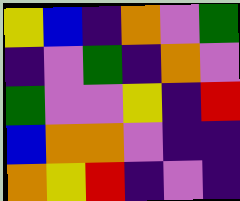[["yellow", "blue", "indigo", "orange", "violet", "green"], ["indigo", "violet", "green", "indigo", "orange", "violet"], ["green", "violet", "violet", "yellow", "indigo", "red"], ["blue", "orange", "orange", "violet", "indigo", "indigo"], ["orange", "yellow", "red", "indigo", "violet", "indigo"]]